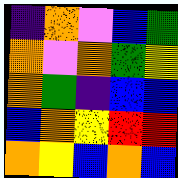[["indigo", "orange", "violet", "blue", "green"], ["orange", "violet", "orange", "green", "yellow"], ["orange", "green", "indigo", "blue", "blue"], ["blue", "orange", "yellow", "red", "red"], ["orange", "yellow", "blue", "orange", "blue"]]